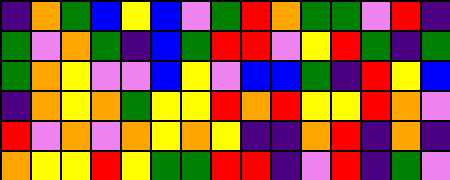[["indigo", "orange", "green", "blue", "yellow", "blue", "violet", "green", "red", "orange", "green", "green", "violet", "red", "indigo"], ["green", "violet", "orange", "green", "indigo", "blue", "green", "red", "red", "violet", "yellow", "red", "green", "indigo", "green"], ["green", "orange", "yellow", "violet", "violet", "blue", "yellow", "violet", "blue", "blue", "green", "indigo", "red", "yellow", "blue"], ["indigo", "orange", "yellow", "orange", "green", "yellow", "yellow", "red", "orange", "red", "yellow", "yellow", "red", "orange", "violet"], ["red", "violet", "orange", "violet", "orange", "yellow", "orange", "yellow", "indigo", "indigo", "orange", "red", "indigo", "orange", "indigo"], ["orange", "yellow", "yellow", "red", "yellow", "green", "green", "red", "red", "indigo", "violet", "red", "indigo", "green", "violet"]]